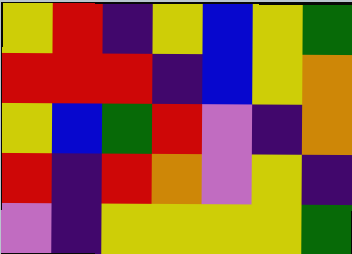[["yellow", "red", "indigo", "yellow", "blue", "yellow", "green"], ["red", "red", "red", "indigo", "blue", "yellow", "orange"], ["yellow", "blue", "green", "red", "violet", "indigo", "orange"], ["red", "indigo", "red", "orange", "violet", "yellow", "indigo"], ["violet", "indigo", "yellow", "yellow", "yellow", "yellow", "green"]]